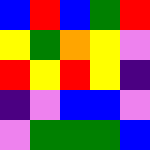[["blue", "red", "blue", "green", "red"], ["yellow", "green", "orange", "yellow", "violet"], ["red", "yellow", "red", "yellow", "indigo"], ["indigo", "violet", "blue", "blue", "violet"], ["violet", "green", "green", "green", "blue"]]